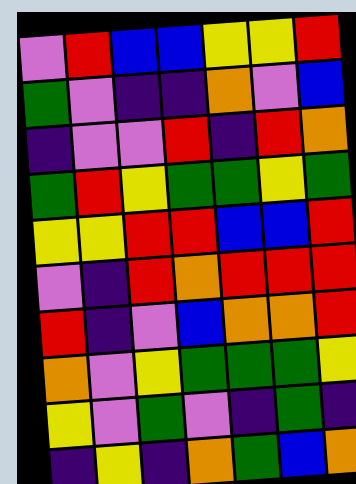[["violet", "red", "blue", "blue", "yellow", "yellow", "red"], ["green", "violet", "indigo", "indigo", "orange", "violet", "blue"], ["indigo", "violet", "violet", "red", "indigo", "red", "orange"], ["green", "red", "yellow", "green", "green", "yellow", "green"], ["yellow", "yellow", "red", "red", "blue", "blue", "red"], ["violet", "indigo", "red", "orange", "red", "red", "red"], ["red", "indigo", "violet", "blue", "orange", "orange", "red"], ["orange", "violet", "yellow", "green", "green", "green", "yellow"], ["yellow", "violet", "green", "violet", "indigo", "green", "indigo"], ["indigo", "yellow", "indigo", "orange", "green", "blue", "orange"]]